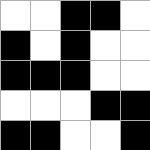[["white", "white", "black", "black", "white"], ["black", "white", "black", "white", "white"], ["black", "black", "black", "white", "white"], ["white", "white", "white", "black", "black"], ["black", "black", "white", "white", "black"]]